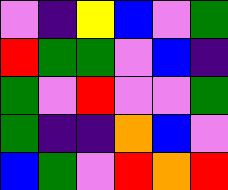[["violet", "indigo", "yellow", "blue", "violet", "green"], ["red", "green", "green", "violet", "blue", "indigo"], ["green", "violet", "red", "violet", "violet", "green"], ["green", "indigo", "indigo", "orange", "blue", "violet"], ["blue", "green", "violet", "red", "orange", "red"]]